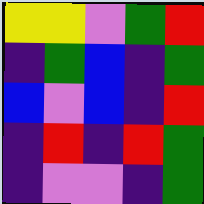[["yellow", "yellow", "violet", "green", "red"], ["indigo", "green", "blue", "indigo", "green"], ["blue", "violet", "blue", "indigo", "red"], ["indigo", "red", "indigo", "red", "green"], ["indigo", "violet", "violet", "indigo", "green"]]